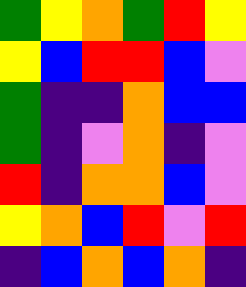[["green", "yellow", "orange", "green", "red", "yellow"], ["yellow", "blue", "red", "red", "blue", "violet"], ["green", "indigo", "indigo", "orange", "blue", "blue"], ["green", "indigo", "violet", "orange", "indigo", "violet"], ["red", "indigo", "orange", "orange", "blue", "violet"], ["yellow", "orange", "blue", "red", "violet", "red"], ["indigo", "blue", "orange", "blue", "orange", "indigo"]]